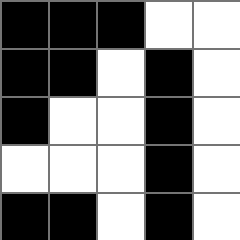[["black", "black", "black", "white", "white"], ["black", "black", "white", "black", "white"], ["black", "white", "white", "black", "white"], ["white", "white", "white", "black", "white"], ["black", "black", "white", "black", "white"]]